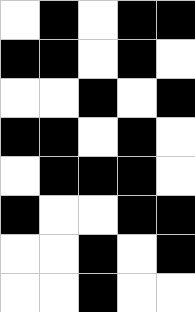[["white", "black", "white", "black", "black"], ["black", "black", "white", "black", "white"], ["white", "white", "black", "white", "black"], ["black", "black", "white", "black", "white"], ["white", "black", "black", "black", "white"], ["black", "white", "white", "black", "black"], ["white", "white", "black", "white", "black"], ["white", "white", "black", "white", "white"]]